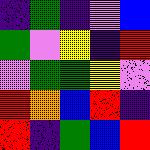[["indigo", "green", "indigo", "violet", "blue"], ["green", "violet", "yellow", "indigo", "red"], ["violet", "green", "green", "yellow", "violet"], ["red", "orange", "blue", "red", "indigo"], ["red", "indigo", "green", "blue", "red"]]